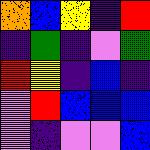[["orange", "blue", "yellow", "indigo", "red"], ["indigo", "green", "indigo", "violet", "green"], ["red", "yellow", "indigo", "blue", "indigo"], ["violet", "red", "blue", "blue", "blue"], ["violet", "indigo", "violet", "violet", "blue"]]